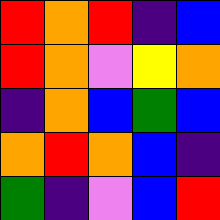[["red", "orange", "red", "indigo", "blue"], ["red", "orange", "violet", "yellow", "orange"], ["indigo", "orange", "blue", "green", "blue"], ["orange", "red", "orange", "blue", "indigo"], ["green", "indigo", "violet", "blue", "red"]]